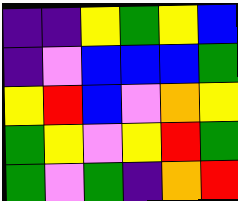[["indigo", "indigo", "yellow", "green", "yellow", "blue"], ["indigo", "violet", "blue", "blue", "blue", "green"], ["yellow", "red", "blue", "violet", "orange", "yellow"], ["green", "yellow", "violet", "yellow", "red", "green"], ["green", "violet", "green", "indigo", "orange", "red"]]